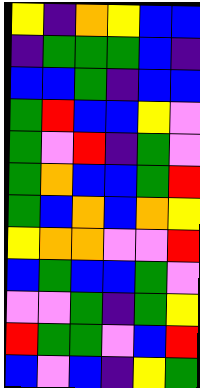[["yellow", "indigo", "orange", "yellow", "blue", "blue"], ["indigo", "green", "green", "green", "blue", "indigo"], ["blue", "blue", "green", "indigo", "blue", "blue"], ["green", "red", "blue", "blue", "yellow", "violet"], ["green", "violet", "red", "indigo", "green", "violet"], ["green", "orange", "blue", "blue", "green", "red"], ["green", "blue", "orange", "blue", "orange", "yellow"], ["yellow", "orange", "orange", "violet", "violet", "red"], ["blue", "green", "blue", "blue", "green", "violet"], ["violet", "violet", "green", "indigo", "green", "yellow"], ["red", "green", "green", "violet", "blue", "red"], ["blue", "violet", "blue", "indigo", "yellow", "green"]]